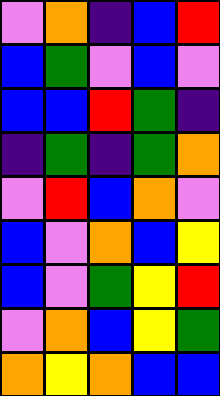[["violet", "orange", "indigo", "blue", "red"], ["blue", "green", "violet", "blue", "violet"], ["blue", "blue", "red", "green", "indigo"], ["indigo", "green", "indigo", "green", "orange"], ["violet", "red", "blue", "orange", "violet"], ["blue", "violet", "orange", "blue", "yellow"], ["blue", "violet", "green", "yellow", "red"], ["violet", "orange", "blue", "yellow", "green"], ["orange", "yellow", "orange", "blue", "blue"]]